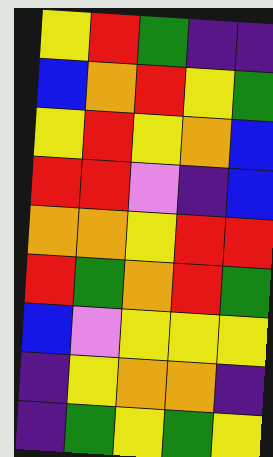[["yellow", "red", "green", "indigo", "indigo"], ["blue", "orange", "red", "yellow", "green"], ["yellow", "red", "yellow", "orange", "blue"], ["red", "red", "violet", "indigo", "blue"], ["orange", "orange", "yellow", "red", "red"], ["red", "green", "orange", "red", "green"], ["blue", "violet", "yellow", "yellow", "yellow"], ["indigo", "yellow", "orange", "orange", "indigo"], ["indigo", "green", "yellow", "green", "yellow"]]